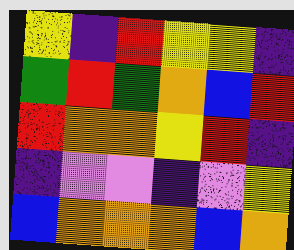[["yellow", "indigo", "red", "yellow", "yellow", "indigo"], ["green", "red", "green", "orange", "blue", "red"], ["red", "orange", "orange", "yellow", "red", "indigo"], ["indigo", "violet", "violet", "indigo", "violet", "yellow"], ["blue", "orange", "orange", "orange", "blue", "orange"]]